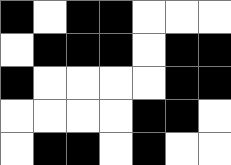[["black", "white", "black", "black", "white", "white", "white"], ["white", "black", "black", "black", "white", "black", "black"], ["black", "white", "white", "white", "white", "black", "black"], ["white", "white", "white", "white", "black", "black", "white"], ["white", "black", "black", "white", "black", "white", "white"]]